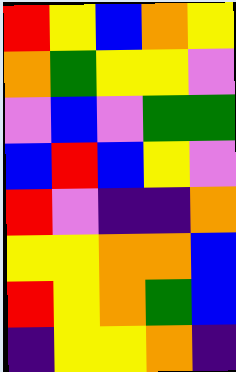[["red", "yellow", "blue", "orange", "yellow"], ["orange", "green", "yellow", "yellow", "violet"], ["violet", "blue", "violet", "green", "green"], ["blue", "red", "blue", "yellow", "violet"], ["red", "violet", "indigo", "indigo", "orange"], ["yellow", "yellow", "orange", "orange", "blue"], ["red", "yellow", "orange", "green", "blue"], ["indigo", "yellow", "yellow", "orange", "indigo"]]